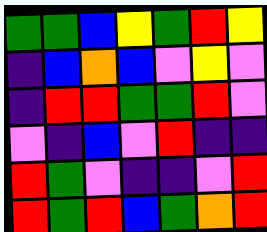[["green", "green", "blue", "yellow", "green", "red", "yellow"], ["indigo", "blue", "orange", "blue", "violet", "yellow", "violet"], ["indigo", "red", "red", "green", "green", "red", "violet"], ["violet", "indigo", "blue", "violet", "red", "indigo", "indigo"], ["red", "green", "violet", "indigo", "indigo", "violet", "red"], ["red", "green", "red", "blue", "green", "orange", "red"]]